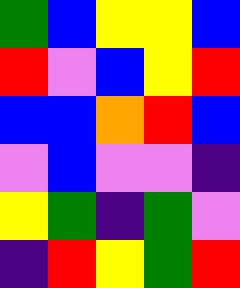[["green", "blue", "yellow", "yellow", "blue"], ["red", "violet", "blue", "yellow", "red"], ["blue", "blue", "orange", "red", "blue"], ["violet", "blue", "violet", "violet", "indigo"], ["yellow", "green", "indigo", "green", "violet"], ["indigo", "red", "yellow", "green", "red"]]